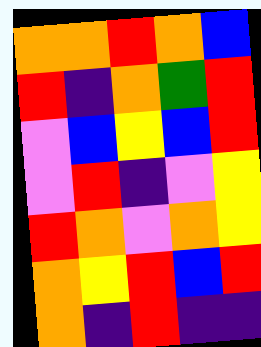[["orange", "orange", "red", "orange", "blue"], ["red", "indigo", "orange", "green", "red"], ["violet", "blue", "yellow", "blue", "red"], ["violet", "red", "indigo", "violet", "yellow"], ["red", "orange", "violet", "orange", "yellow"], ["orange", "yellow", "red", "blue", "red"], ["orange", "indigo", "red", "indigo", "indigo"]]